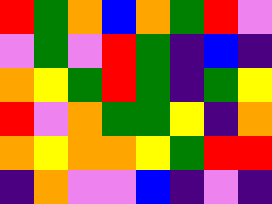[["red", "green", "orange", "blue", "orange", "green", "red", "violet"], ["violet", "green", "violet", "red", "green", "indigo", "blue", "indigo"], ["orange", "yellow", "green", "red", "green", "indigo", "green", "yellow"], ["red", "violet", "orange", "green", "green", "yellow", "indigo", "orange"], ["orange", "yellow", "orange", "orange", "yellow", "green", "red", "red"], ["indigo", "orange", "violet", "violet", "blue", "indigo", "violet", "indigo"]]